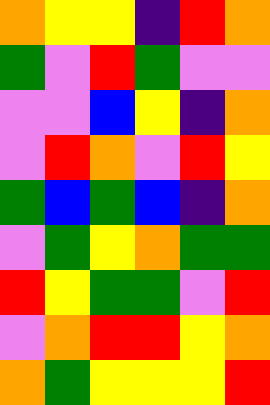[["orange", "yellow", "yellow", "indigo", "red", "orange"], ["green", "violet", "red", "green", "violet", "violet"], ["violet", "violet", "blue", "yellow", "indigo", "orange"], ["violet", "red", "orange", "violet", "red", "yellow"], ["green", "blue", "green", "blue", "indigo", "orange"], ["violet", "green", "yellow", "orange", "green", "green"], ["red", "yellow", "green", "green", "violet", "red"], ["violet", "orange", "red", "red", "yellow", "orange"], ["orange", "green", "yellow", "yellow", "yellow", "red"]]